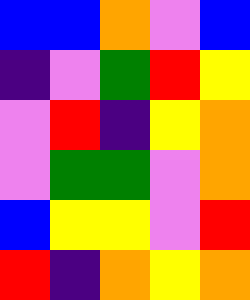[["blue", "blue", "orange", "violet", "blue"], ["indigo", "violet", "green", "red", "yellow"], ["violet", "red", "indigo", "yellow", "orange"], ["violet", "green", "green", "violet", "orange"], ["blue", "yellow", "yellow", "violet", "red"], ["red", "indigo", "orange", "yellow", "orange"]]